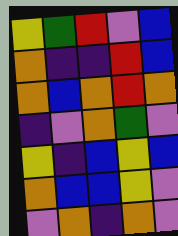[["yellow", "green", "red", "violet", "blue"], ["orange", "indigo", "indigo", "red", "blue"], ["orange", "blue", "orange", "red", "orange"], ["indigo", "violet", "orange", "green", "violet"], ["yellow", "indigo", "blue", "yellow", "blue"], ["orange", "blue", "blue", "yellow", "violet"], ["violet", "orange", "indigo", "orange", "violet"]]